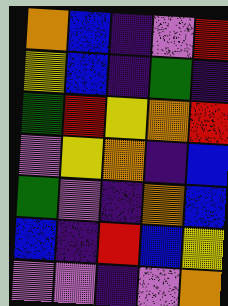[["orange", "blue", "indigo", "violet", "red"], ["yellow", "blue", "indigo", "green", "indigo"], ["green", "red", "yellow", "orange", "red"], ["violet", "yellow", "orange", "indigo", "blue"], ["green", "violet", "indigo", "orange", "blue"], ["blue", "indigo", "red", "blue", "yellow"], ["violet", "violet", "indigo", "violet", "orange"]]